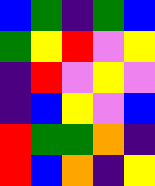[["blue", "green", "indigo", "green", "blue"], ["green", "yellow", "red", "violet", "yellow"], ["indigo", "red", "violet", "yellow", "violet"], ["indigo", "blue", "yellow", "violet", "blue"], ["red", "green", "green", "orange", "indigo"], ["red", "blue", "orange", "indigo", "yellow"]]